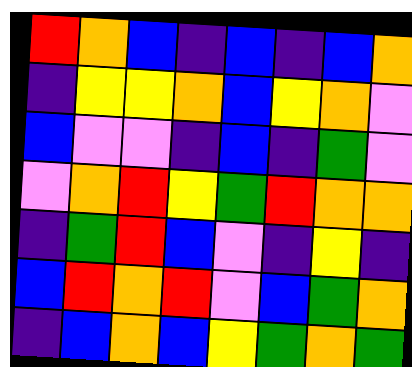[["red", "orange", "blue", "indigo", "blue", "indigo", "blue", "orange"], ["indigo", "yellow", "yellow", "orange", "blue", "yellow", "orange", "violet"], ["blue", "violet", "violet", "indigo", "blue", "indigo", "green", "violet"], ["violet", "orange", "red", "yellow", "green", "red", "orange", "orange"], ["indigo", "green", "red", "blue", "violet", "indigo", "yellow", "indigo"], ["blue", "red", "orange", "red", "violet", "blue", "green", "orange"], ["indigo", "blue", "orange", "blue", "yellow", "green", "orange", "green"]]